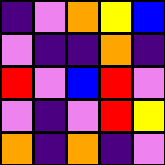[["indigo", "violet", "orange", "yellow", "blue"], ["violet", "indigo", "indigo", "orange", "indigo"], ["red", "violet", "blue", "red", "violet"], ["violet", "indigo", "violet", "red", "yellow"], ["orange", "indigo", "orange", "indigo", "violet"]]